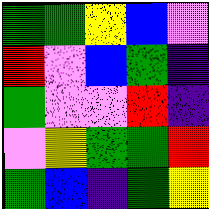[["green", "green", "yellow", "blue", "violet"], ["red", "violet", "blue", "green", "indigo"], ["green", "violet", "violet", "red", "indigo"], ["violet", "yellow", "green", "green", "red"], ["green", "blue", "indigo", "green", "yellow"]]